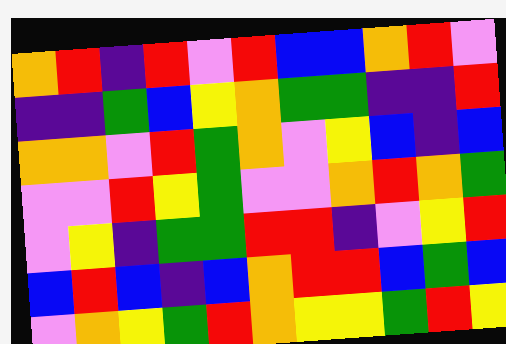[["orange", "red", "indigo", "red", "violet", "red", "blue", "blue", "orange", "red", "violet"], ["indigo", "indigo", "green", "blue", "yellow", "orange", "green", "green", "indigo", "indigo", "red"], ["orange", "orange", "violet", "red", "green", "orange", "violet", "yellow", "blue", "indigo", "blue"], ["violet", "violet", "red", "yellow", "green", "violet", "violet", "orange", "red", "orange", "green"], ["violet", "yellow", "indigo", "green", "green", "red", "red", "indigo", "violet", "yellow", "red"], ["blue", "red", "blue", "indigo", "blue", "orange", "red", "red", "blue", "green", "blue"], ["violet", "orange", "yellow", "green", "red", "orange", "yellow", "yellow", "green", "red", "yellow"]]